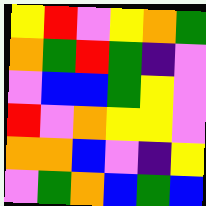[["yellow", "red", "violet", "yellow", "orange", "green"], ["orange", "green", "red", "green", "indigo", "violet"], ["violet", "blue", "blue", "green", "yellow", "violet"], ["red", "violet", "orange", "yellow", "yellow", "violet"], ["orange", "orange", "blue", "violet", "indigo", "yellow"], ["violet", "green", "orange", "blue", "green", "blue"]]